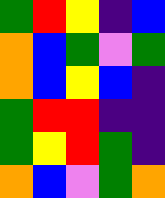[["green", "red", "yellow", "indigo", "blue"], ["orange", "blue", "green", "violet", "green"], ["orange", "blue", "yellow", "blue", "indigo"], ["green", "red", "red", "indigo", "indigo"], ["green", "yellow", "red", "green", "indigo"], ["orange", "blue", "violet", "green", "orange"]]